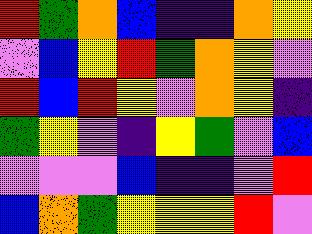[["red", "green", "orange", "blue", "indigo", "indigo", "orange", "yellow"], ["violet", "blue", "yellow", "red", "green", "orange", "yellow", "violet"], ["red", "blue", "red", "yellow", "violet", "orange", "yellow", "indigo"], ["green", "yellow", "violet", "indigo", "yellow", "green", "violet", "blue"], ["violet", "violet", "violet", "blue", "indigo", "indigo", "violet", "red"], ["blue", "orange", "green", "yellow", "yellow", "yellow", "red", "violet"]]